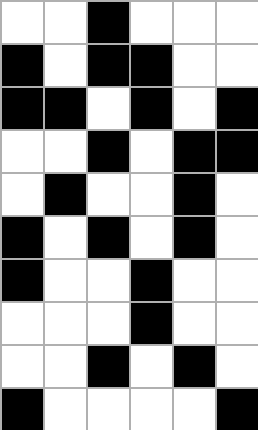[["white", "white", "black", "white", "white", "white"], ["black", "white", "black", "black", "white", "white"], ["black", "black", "white", "black", "white", "black"], ["white", "white", "black", "white", "black", "black"], ["white", "black", "white", "white", "black", "white"], ["black", "white", "black", "white", "black", "white"], ["black", "white", "white", "black", "white", "white"], ["white", "white", "white", "black", "white", "white"], ["white", "white", "black", "white", "black", "white"], ["black", "white", "white", "white", "white", "black"]]